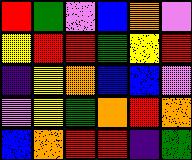[["red", "green", "violet", "blue", "orange", "violet"], ["yellow", "red", "red", "green", "yellow", "red"], ["indigo", "yellow", "orange", "blue", "blue", "violet"], ["violet", "yellow", "green", "orange", "red", "orange"], ["blue", "orange", "red", "red", "indigo", "green"]]